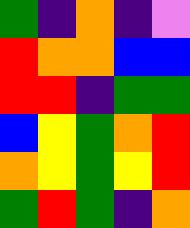[["green", "indigo", "orange", "indigo", "violet"], ["red", "orange", "orange", "blue", "blue"], ["red", "red", "indigo", "green", "green"], ["blue", "yellow", "green", "orange", "red"], ["orange", "yellow", "green", "yellow", "red"], ["green", "red", "green", "indigo", "orange"]]